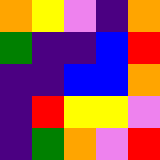[["orange", "yellow", "violet", "indigo", "orange"], ["green", "indigo", "indigo", "blue", "red"], ["indigo", "indigo", "blue", "blue", "orange"], ["indigo", "red", "yellow", "yellow", "violet"], ["indigo", "green", "orange", "violet", "red"]]